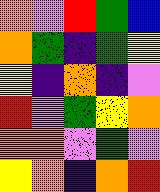[["orange", "violet", "red", "green", "blue"], ["orange", "green", "indigo", "green", "yellow"], ["yellow", "indigo", "orange", "indigo", "violet"], ["red", "violet", "green", "yellow", "orange"], ["orange", "orange", "violet", "green", "violet"], ["yellow", "orange", "indigo", "orange", "red"]]